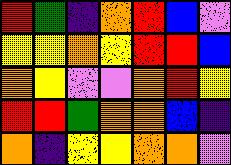[["red", "green", "indigo", "orange", "red", "blue", "violet"], ["yellow", "yellow", "orange", "yellow", "red", "red", "blue"], ["orange", "yellow", "violet", "violet", "orange", "red", "yellow"], ["red", "red", "green", "orange", "orange", "blue", "indigo"], ["orange", "indigo", "yellow", "yellow", "orange", "orange", "violet"]]